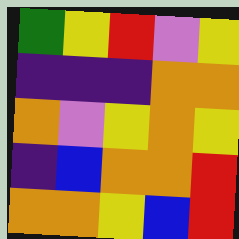[["green", "yellow", "red", "violet", "yellow"], ["indigo", "indigo", "indigo", "orange", "orange"], ["orange", "violet", "yellow", "orange", "yellow"], ["indigo", "blue", "orange", "orange", "red"], ["orange", "orange", "yellow", "blue", "red"]]